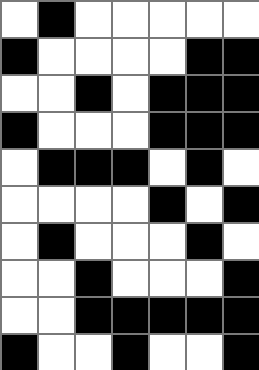[["white", "black", "white", "white", "white", "white", "white"], ["black", "white", "white", "white", "white", "black", "black"], ["white", "white", "black", "white", "black", "black", "black"], ["black", "white", "white", "white", "black", "black", "black"], ["white", "black", "black", "black", "white", "black", "white"], ["white", "white", "white", "white", "black", "white", "black"], ["white", "black", "white", "white", "white", "black", "white"], ["white", "white", "black", "white", "white", "white", "black"], ["white", "white", "black", "black", "black", "black", "black"], ["black", "white", "white", "black", "white", "white", "black"]]